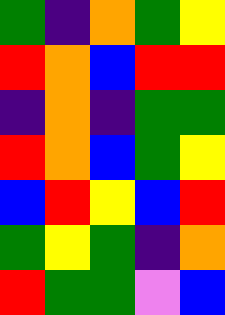[["green", "indigo", "orange", "green", "yellow"], ["red", "orange", "blue", "red", "red"], ["indigo", "orange", "indigo", "green", "green"], ["red", "orange", "blue", "green", "yellow"], ["blue", "red", "yellow", "blue", "red"], ["green", "yellow", "green", "indigo", "orange"], ["red", "green", "green", "violet", "blue"]]